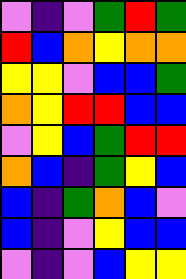[["violet", "indigo", "violet", "green", "red", "green"], ["red", "blue", "orange", "yellow", "orange", "orange"], ["yellow", "yellow", "violet", "blue", "blue", "green"], ["orange", "yellow", "red", "red", "blue", "blue"], ["violet", "yellow", "blue", "green", "red", "red"], ["orange", "blue", "indigo", "green", "yellow", "blue"], ["blue", "indigo", "green", "orange", "blue", "violet"], ["blue", "indigo", "violet", "yellow", "blue", "blue"], ["violet", "indigo", "violet", "blue", "yellow", "yellow"]]